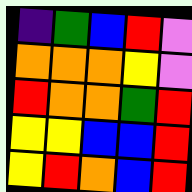[["indigo", "green", "blue", "red", "violet"], ["orange", "orange", "orange", "yellow", "violet"], ["red", "orange", "orange", "green", "red"], ["yellow", "yellow", "blue", "blue", "red"], ["yellow", "red", "orange", "blue", "red"]]